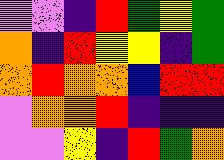[["violet", "violet", "indigo", "red", "green", "yellow", "green"], ["orange", "indigo", "red", "yellow", "yellow", "indigo", "green"], ["orange", "red", "orange", "orange", "blue", "red", "red"], ["violet", "orange", "orange", "red", "indigo", "indigo", "indigo"], ["violet", "violet", "yellow", "indigo", "red", "green", "orange"]]